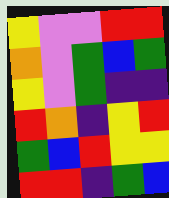[["yellow", "violet", "violet", "red", "red"], ["orange", "violet", "green", "blue", "green"], ["yellow", "violet", "green", "indigo", "indigo"], ["red", "orange", "indigo", "yellow", "red"], ["green", "blue", "red", "yellow", "yellow"], ["red", "red", "indigo", "green", "blue"]]